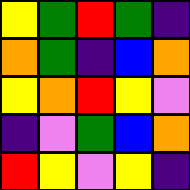[["yellow", "green", "red", "green", "indigo"], ["orange", "green", "indigo", "blue", "orange"], ["yellow", "orange", "red", "yellow", "violet"], ["indigo", "violet", "green", "blue", "orange"], ["red", "yellow", "violet", "yellow", "indigo"]]